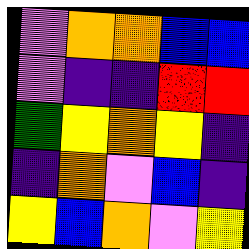[["violet", "orange", "orange", "blue", "blue"], ["violet", "indigo", "indigo", "red", "red"], ["green", "yellow", "orange", "yellow", "indigo"], ["indigo", "orange", "violet", "blue", "indigo"], ["yellow", "blue", "orange", "violet", "yellow"]]